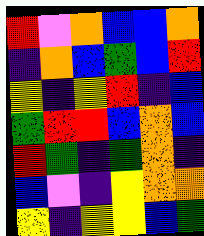[["red", "violet", "orange", "blue", "blue", "orange"], ["indigo", "orange", "blue", "green", "blue", "red"], ["yellow", "indigo", "yellow", "red", "indigo", "blue"], ["green", "red", "red", "blue", "orange", "blue"], ["red", "green", "indigo", "green", "orange", "indigo"], ["blue", "violet", "indigo", "yellow", "orange", "orange"], ["yellow", "indigo", "yellow", "yellow", "blue", "green"]]